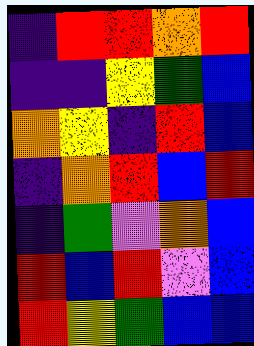[["indigo", "red", "red", "orange", "red"], ["indigo", "indigo", "yellow", "green", "blue"], ["orange", "yellow", "indigo", "red", "blue"], ["indigo", "orange", "red", "blue", "red"], ["indigo", "green", "violet", "orange", "blue"], ["red", "blue", "red", "violet", "blue"], ["red", "yellow", "green", "blue", "blue"]]